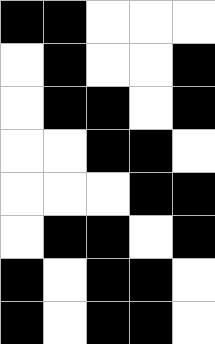[["black", "black", "white", "white", "white"], ["white", "black", "white", "white", "black"], ["white", "black", "black", "white", "black"], ["white", "white", "black", "black", "white"], ["white", "white", "white", "black", "black"], ["white", "black", "black", "white", "black"], ["black", "white", "black", "black", "white"], ["black", "white", "black", "black", "white"]]